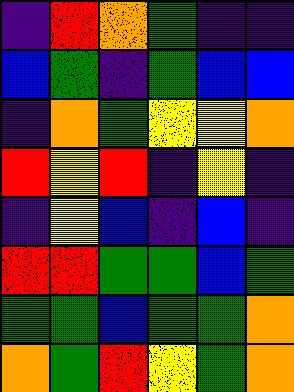[["indigo", "red", "orange", "green", "indigo", "indigo"], ["blue", "green", "indigo", "green", "blue", "blue"], ["indigo", "orange", "green", "yellow", "yellow", "orange"], ["red", "yellow", "red", "indigo", "yellow", "indigo"], ["indigo", "yellow", "blue", "indigo", "blue", "indigo"], ["red", "red", "green", "green", "blue", "green"], ["green", "green", "blue", "green", "green", "orange"], ["orange", "green", "red", "yellow", "green", "orange"]]